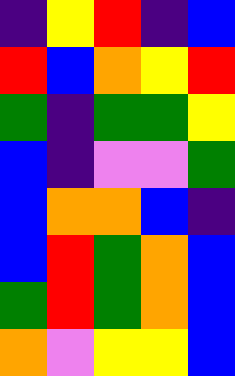[["indigo", "yellow", "red", "indigo", "blue"], ["red", "blue", "orange", "yellow", "red"], ["green", "indigo", "green", "green", "yellow"], ["blue", "indigo", "violet", "violet", "green"], ["blue", "orange", "orange", "blue", "indigo"], ["blue", "red", "green", "orange", "blue"], ["green", "red", "green", "orange", "blue"], ["orange", "violet", "yellow", "yellow", "blue"]]